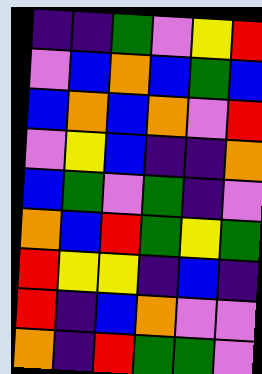[["indigo", "indigo", "green", "violet", "yellow", "red"], ["violet", "blue", "orange", "blue", "green", "blue"], ["blue", "orange", "blue", "orange", "violet", "red"], ["violet", "yellow", "blue", "indigo", "indigo", "orange"], ["blue", "green", "violet", "green", "indigo", "violet"], ["orange", "blue", "red", "green", "yellow", "green"], ["red", "yellow", "yellow", "indigo", "blue", "indigo"], ["red", "indigo", "blue", "orange", "violet", "violet"], ["orange", "indigo", "red", "green", "green", "violet"]]